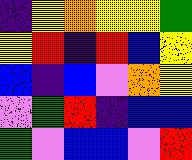[["indigo", "yellow", "orange", "yellow", "yellow", "green"], ["yellow", "red", "indigo", "red", "blue", "yellow"], ["blue", "indigo", "blue", "violet", "orange", "yellow"], ["violet", "green", "red", "indigo", "blue", "blue"], ["green", "violet", "blue", "blue", "violet", "red"]]